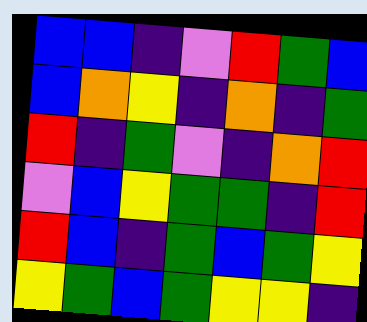[["blue", "blue", "indigo", "violet", "red", "green", "blue"], ["blue", "orange", "yellow", "indigo", "orange", "indigo", "green"], ["red", "indigo", "green", "violet", "indigo", "orange", "red"], ["violet", "blue", "yellow", "green", "green", "indigo", "red"], ["red", "blue", "indigo", "green", "blue", "green", "yellow"], ["yellow", "green", "blue", "green", "yellow", "yellow", "indigo"]]